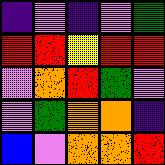[["indigo", "violet", "indigo", "violet", "green"], ["red", "red", "yellow", "red", "red"], ["violet", "orange", "red", "green", "violet"], ["violet", "green", "orange", "orange", "indigo"], ["blue", "violet", "orange", "orange", "red"]]